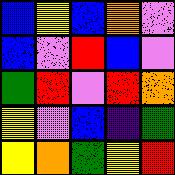[["blue", "yellow", "blue", "orange", "violet"], ["blue", "violet", "red", "blue", "violet"], ["green", "red", "violet", "red", "orange"], ["yellow", "violet", "blue", "indigo", "green"], ["yellow", "orange", "green", "yellow", "red"]]